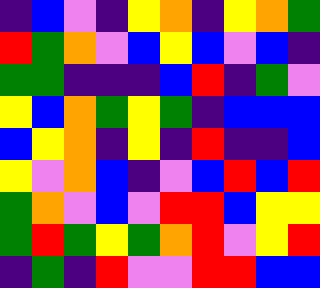[["indigo", "blue", "violet", "indigo", "yellow", "orange", "indigo", "yellow", "orange", "green"], ["red", "green", "orange", "violet", "blue", "yellow", "blue", "violet", "blue", "indigo"], ["green", "green", "indigo", "indigo", "indigo", "blue", "red", "indigo", "green", "violet"], ["yellow", "blue", "orange", "green", "yellow", "green", "indigo", "blue", "blue", "blue"], ["blue", "yellow", "orange", "indigo", "yellow", "indigo", "red", "indigo", "indigo", "blue"], ["yellow", "violet", "orange", "blue", "indigo", "violet", "blue", "red", "blue", "red"], ["green", "orange", "violet", "blue", "violet", "red", "red", "blue", "yellow", "yellow"], ["green", "red", "green", "yellow", "green", "orange", "red", "violet", "yellow", "red"], ["indigo", "green", "indigo", "red", "violet", "violet", "red", "red", "blue", "blue"]]